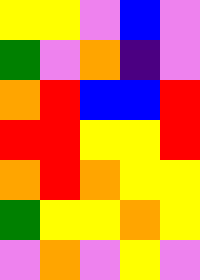[["yellow", "yellow", "violet", "blue", "violet"], ["green", "violet", "orange", "indigo", "violet"], ["orange", "red", "blue", "blue", "red"], ["red", "red", "yellow", "yellow", "red"], ["orange", "red", "orange", "yellow", "yellow"], ["green", "yellow", "yellow", "orange", "yellow"], ["violet", "orange", "violet", "yellow", "violet"]]